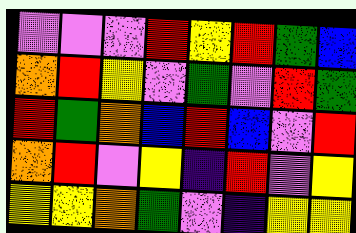[["violet", "violet", "violet", "red", "yellow", "red", "green", "blue"], ["orange", "red", "yellow", "violet", "green", "violet", "red", "green"], ["red", "green", "orange", "blue", "red", "blue", "violet", "red"], ["orange", "red", "violet", "yellow", "indigo", "red", "violet", "yellow"], ["yellow", "yellow", "orange", "green", "violet", "indigo", "yellow", "yellow"]]